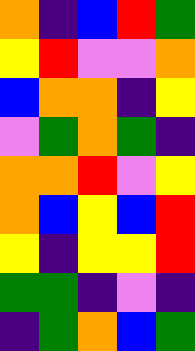[["orange", "indigo", "blue", "red", "green"], ["yellow", "red", "violet", "violet", "orange"], ["blue", "orange", "orange", "indigo", "yellow"], ["violet", "green", "orange", "green", "indigo"], ["orange", "orange", "red", "violet", "yellow"], ["orange", "blue", "yellow", "blue", "red"], ["yellow", "indigo", "yellow", "yellow", "red"], ["green", "green", "indigo", "violet", "indigo"], ["indigo", "green", "orange", "blue", "green"]]